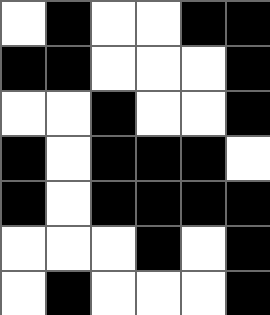[["white", "black", "white", "white", "black", "black"], ["black", "black", "white", "white", "white", "black"], ["white", "white", "black", "white", "white", "black"], ["black", "white", "black", "black", "black", "white"], ["black", "white", "black", "black", "black", "black"], ["white", "white", "white", "black", "white", "black"], ["white", "black", "white", "white", "white", "black"]]